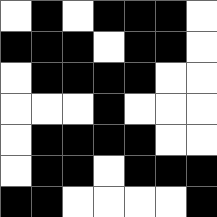[["white", "black", "white", "black", "black", "black", "white"], ["black", "black", "black", "white", "black", "black", "white"], ["white", "black", "black", "black", "black", "white", "white"], ["white", "white", "white", "black", "white", "white", "white"], ["white", "black", "black", "black", "black", "white", "white"], ["white", "black", "black", "white", "black", "black", "black"], ["black", "black", "white", "white", "white", "white", "black"]]